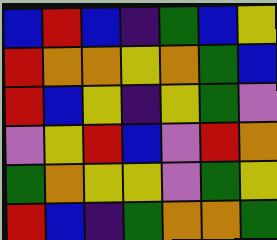[["blue", "red", "blue", "indigo", "green", "blue", "yellow"], ["red", "orange", "orange", "yellow", "orange", "green", "blue"], ["red", "blue", "yellow", "indigo", "yellow", "green", "violet"], ["violet", "yellow", "red", "blue", "violet", "red", "orange"], ["green", "orange", "yellow", "yellow", "violet", "green", "yellow"], ["red", "blue", "indigo", "green", "orange", "orange", "green"]]